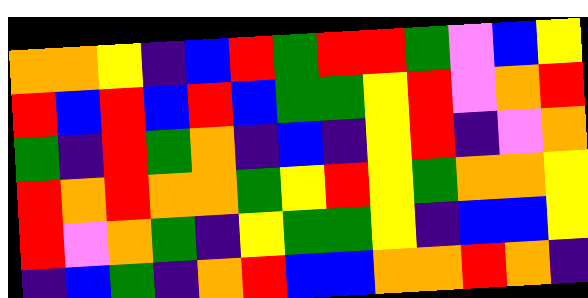[["orange", "orange", "yellow", "indigo", "blue", "red", "green", "red", "red", "green", "violet", "blue", "yellow"], ["red", "blue", "red", "blue", "red", "blue", "green", "green", "yellow", "red", "violet", "orange", "red"], ["green", "indigo", "red", "green", "orange", "indigo", "blue", "indigo", "yellow", "red", "indigo", "violet", "orange"], ["red", "orange", "red", "orange", "orange", "green", "yellow", "red", "yellow", "green", "orange", "orange", "yellow"], ["red", "violet", "orange", "green", "indigo", "yellow", "green", "green", "yellow", "indigo", "blue", "blue", "yellow"], ["indigo", "blue", "green", "indigo", "orange", "red", "blue", "blue", "orange", "orange", "red", "orange", "indigo"]]